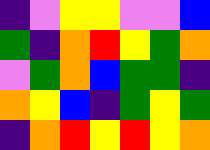[["indigo", "violet", "yellow", "yellow", "violet", "violet", "blue"], ["green", "indigo", "orange", "red", "yellow", "green", "orange"], ["violet", "green", "orange", "blue", "green", "green", "indigo"], ["orange", "yellow", "blue", "indigo", "green", "yellow", "green"], ["indigo", "orange", "red", "yellow", "red", "yellow", "orange"]]